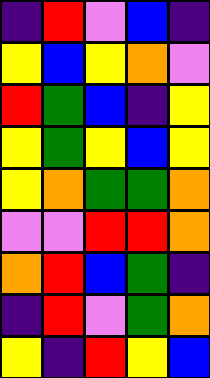[["indigo", "red", "violet", "blue", "indigo"], ["yellow", "blue", "yellow", "orange", "violet"], ["red", "green", "blue", "indigo", "yellow"], ["yellow", "green", "yellow", "blue", "yellow"], ["yellow", "orange", "green", "green", "orange"], ["violet", "violet", "red", "red", "orange"], ["orange", "red", "blue", "green", "indigo"], ["indigo", "red", "violet", "green", "orange"], ["yellow", "indigo", "red", "yellow", "blue"]]